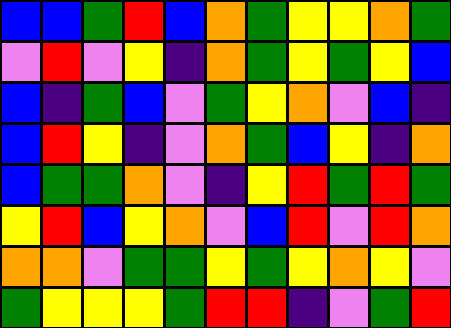[["blue", "blue", "green", "red", "blue", "orange", "green", "yellow", "yellow", "orange", "green"], ["violet", "red", "violet", "yellow", "indigo", "orange", "green", "yellow", "green", "yellow", "blue"], ["blue", "indigo", "green", "blue", "violet", "green", "yellow", "orange", "violet", "blue", "indigo"], ["blue", "red", "yellow", "indigo", "violet", "orange", "green", "blue", "yellow", "indigo", "orange"], ["blue", "green", "green", "orange", "violet", "indigo", "yellow", "red", "green", "red", "green"], ["yellow", "red", "blue", "yellow", "orange", "violet", "blue", "red", "violet", "red", "orange"], ["orange", "orange", "violet", "green", "green", "yellow", "green", "yellow", "orange", "yellow", "violet"], ["green", "yellow", "yellow", "yellow", "green", "red", "red", "indigo", "violet", "green", "red"]]